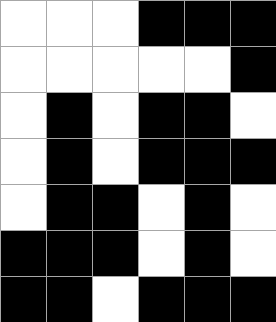[["white", "white", "white", "black", "black", "black"], ["white", "white", "white", "white", "white", "black"], ["white", "black", "white", "black", "black", "white"], ["white", "black", "white", "black", "black", "black"], ["white", "black", "black", "white", "black", "white"], ["black", "black", "black", "white", "black", "white"], ["black", "black", "white", "black", "black", "black"]]